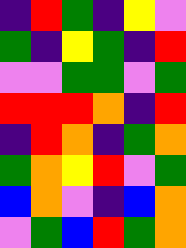[["indigo", "red", "green", "indigo", "yellow", "violet"], ["green", "indigo", "yellow", "green", "indigo", "red"], ["violet", "violet", "green", "green", "violet", "green"], ["red", "red", "red", "orange", "indigo", "red"], ["indigo", "red", "orange", "indigo", "green", "orange"], ["green", "orange", "yellow", "red", "violet", "green"], ["blue", "orange", "violet", "indigo", "blue", "orange"], ["violet", "green", "blue", "red", "green", "orange"]]